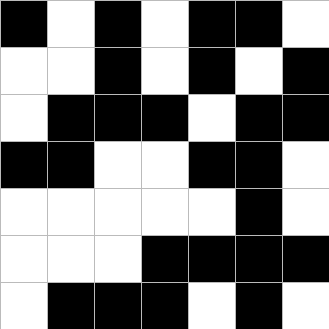[["black", "white", "black", "white", "black", "black", "white"], ["white", "white", "black", "white", "black", "white", "black"], ["white", "black", "black", "black", "white", "black", "black"], ["black", "black", "white", "white", "black", "black", "white"], ["white", "white", "white", "white", "white", "black", "white"], ["white", "white", "white", "black", "black", "black", "black"], ["white", "black", "black", "black", "white", "black", "white"]]